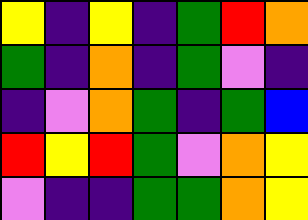[["yellow", "indigo", "yellow", "indigo", "green", "red", "orange"], ["green", "indigo", "orange", "indigo", "green", "violet", "indigo"], ["indigo", "violet", "orange", "green", "indigo", "green", "blue"], ["red", "yellow", "red", "green", "violet", "orange", "yellow"], ["violet", "indigo", "indigo", "green", "green", "orange", "yellow"]]